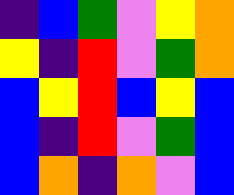[["indigo", "blue", "green", "violet", "yellow", "orange"], ["yellow", "indigo", "red", "violet", "green", "orange"], ["blue", "yellow", "red", "blue", "yellow", "blue"], ["blue", "indigo", "red", "violet", "green", "blue"], ["blue", "orange", "indigo", "orange", "violet", "blue"]]